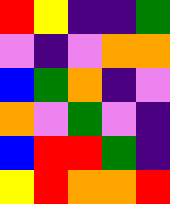[["red", "yellow", "indigo", "indigo", "green"], ["violet", "indigo", "violet", "orange", "orange"], ["blue", "green", "orange", "indigo", "violet"], ["orange", "violet", "green", "violet", "indigo"], ["blue", "red", "red", "green", "indigo"], ["yellow", "red", "orange", "orange", "red"]]